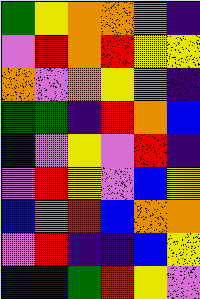[["green", "yellow", "orange", "orange", "orange", "indigo"], ["violet", "red", "orange", "red", "yellow", "yellow"], ["orange", "violet", "orange", "yellow", "orange", "indigo"], ["green", "green", "indigo", "red", "orange", "blue"], ["blue", "violet", "yellow", "violet", "red", "indigo"], ["violet", "red", "yellow", "violet", "blue", "yellow"], ["blue", "orange", "red", "blue", "orange", "orange"], ["violet", "red", "indigo", "indigo", "blue", "yellow"], ["blue", "blue", "green", "red", "yellow", "violet"]]